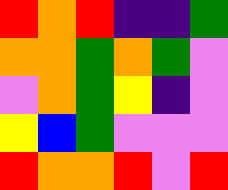[["red", "orange", "red", "indigo", "indigo", "green"], ["orange", "orange", "green", "orange", "green", "violet"], ["violet", "orange", "green", "yellow", "indigo", "violet"], ["yellow", "blue", "green", "violet", "violet", "violet"], ["red", "orange", "orange", "red", "violet", "red"]]